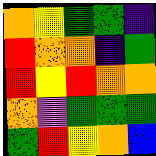[["orange", "yellow", "green", "green", "indigo"], ["red", "orange", "orange", "indigo", "green"], ["red", "yellow", "red", "orange", "orange"], ["orange", "violet", "green", "green", "green"], ["green", "red", "yellow", "orange", "blue"]]